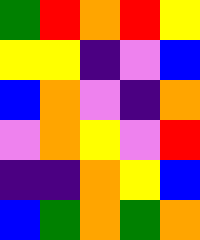[["green", "red", "orange", "red", "yellow"], ["yellow", "yellow", "indigo", "violet", "blue"], ["blue", "orange", "violet", "indigo", "orange"], ["violet", "orange", "yellow", "violet", "red"], ["indigo", "indigo", "orange", "yellow", "blue"], ["blue", "green", "orange", "green", "orange"]]